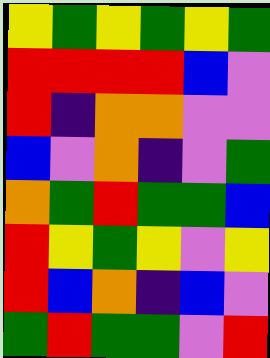[["yellow", "green", "yellow", "green", "yellow", "green"], ["red", "red", "red", "red", "blue", "violet"], ["red", "indigo", "orange", "orange", "violet", "violet"], ["blue", "violet", "orange", "indigo", "violet", "green"], ["orange", "green", "red", "green", "green", "blue"], ["red", "yellow", "green", "yellow", "violet", "yellow"], ["red", "blue", "orange", "indigo", "blue", "violet"], ["green", "red", "green", "green", "violet", "red"]]